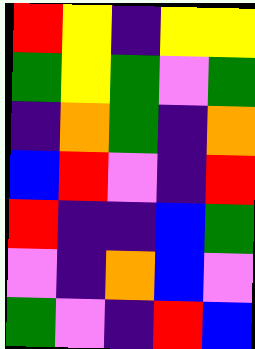[["red", "yellow", "indigo", "yellow", "yellow"], ["green", "yellow", "green", "violet", "green"], ["indigo", "orange", "green", "indigo", "orange"], ["blue", "red", "violet", "indigo", "red"], ["red", "indigo", "indigo", "blue", "green"], ["violet", "indigo", "orange", "blue", "violet"], ["green", "violet", "indigo", "red", "blue"]]